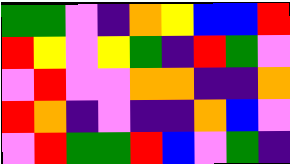[["green", "green", "violet", "indigo", "orange", "yellow", "blue", "blue", "red"], ["red", "yellow", "violet", "yellow", "green", "indigo", "red", "green", "violet"], ["violet", "red", "violet", "violet", "orange", "orange", "indigo", "indigo", "orange"], ["red", "orange", "indigo", "violet", "indigo", "indigo", "orange", "blue", "violet"], ["violet", "red", "green", "green", "red", "blue", "violet", "green", "indigo"]]